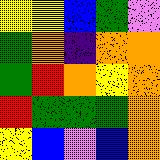[["yellow", "yellow", "blue", "green", "violet"], ["green", "orange", "indigo", "orange", "orange"], ["green", "red", "orange", "yellow", "orange"], ["red", "green", "green", "green", "orange"], ["yellow", "blue", "violet", "blue", "orange"]]